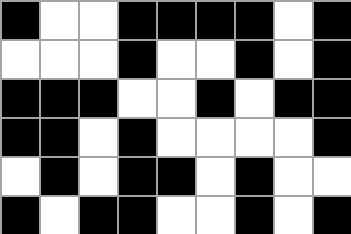[["black", "white", "white", "black", "black", "black", "black", "white", "black"], ["white", "white", "white", "black", "white", "white", "black", "white", "black"], ["black", "black", "black", "white", "white", "black", "white", "black", "black"], ["black", "black", "white", "black", "white", "white", "white", "white", "black"], ["white", "black", "white", "black", "black", "white", "black", "white", "white"], ["black", "white", "black", "black", "white", "white", "black", "white", "black"]]